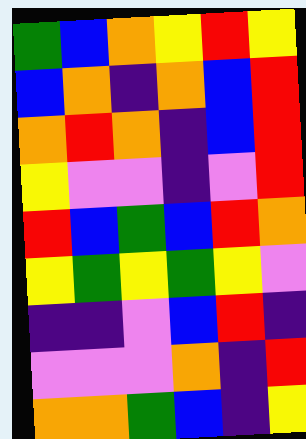[["green", "blue", "orange", "yellow", "red", "yellow"], ["blue", "orange", "indigo", "orange", "blue", "red"], ["orange", "red", "orange", "indigo", "blue", "red"], ["yellow", "violet", "violet", "indigo", "violet", "red"], ["red", "blue", "green", "blue", "red", "orange"], ["yellow", "green", "yellow", "green", "yellow", "violet"], ["indigo", "indigo", "violet", "blue", "red", "indigo"], ["violet", "violet", "violet", "orange", "indigo", "red"], ["orange", "orange", "green", "blue", "indigo", "yellow"]]